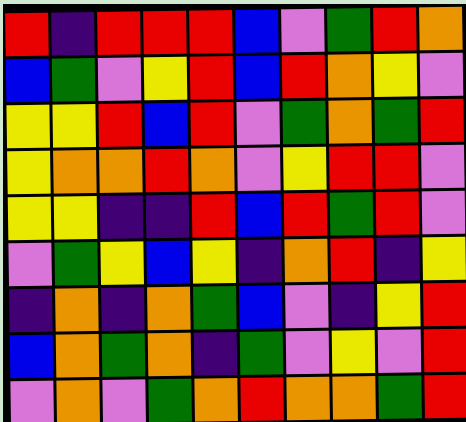[["red", "indigo", "red", "red", "red", "blue", "violet", "green", "red", "orange"], ["blue", "green", "violet", "yellow", "red", "blue", "red", "orange", "yellow", "violet"], ["yellow", "yellow", "red", "blue", "red", "violet", "green", "orange", "green", "red"], ["yellow", "orange", "orange", "red", "orange", "violet", "yellow", "red", "red", "violet"], ["yellow", "yellow", "indigo", "indigo", "red", "blue", "red", "green", "red", "violet"], ["violet", "green", "yellow", "blue", "yellow", "indigo", "orange", "red", "indigo", "yellow"], ["indigo", "orange", "indigo", "orange", "green", "blue", "violet", "indigo", "yellow", "red"], ["blue", "orange", "green", "orange", "indigo", "green", "violet", "yellow", "violet", "red"], ["violet", "orange", "violet", "green", "orange", "red", "orange", "orange", "green", "red"]]